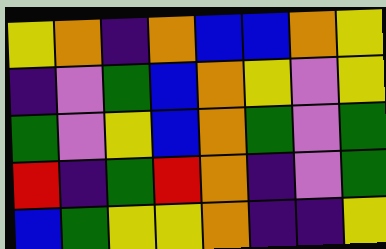[["yellow", "orange", "indigo", "orange", "blue", "blue", "orange", "yellow"], ["indigo", "violet", "green", "blue", "orange", "yellow", "violet", "yellow"], ["green", "violet", "yellow", "blue", "orange", "green", "violet", "green"], ["red", "indigo", "green", "red", "orange", "indigo", "violet", "green"], ["blue", "green", "yellow", "yellow", "orange", "indigo", "indigo", "yellow"]]